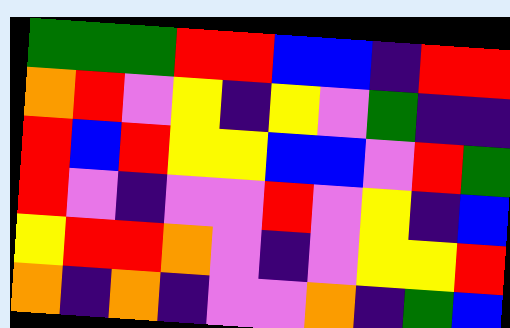[["green", "green", "green", "red", "red", "blue", "blue", "indigo", "red", "red"], ["orange", "red", "violet", "yellow", "indigo", "yellow", "violet", "green", "indigo", "indigo"], ["red", "blue", "red", "yellow", "yellow", "blue", "blue", "violet", "red", "green"], ["red", "violet", "indigo", "violet", "violet", "red", "violet", "yellow", "indigo", "blue"], ["yellow", "red", "red", "orange", "violet", "indigo", "violet", "yellow", "yellow", "red"], ["orange", "indigo", "orange", "indigo", "violet", "violet", "orange", "indigo", "green", "blue"]]